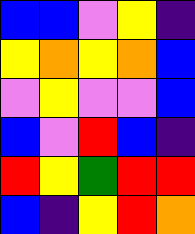[["blue", "blue", "violet", "yellow", "indigo"], ["yellow", "orange", "yellow", "orange", "blue"], ["violet", "yellow", "violet", "violet", "blue"], ["blue", "violet", "red", "blue", "indigo"], ["red", "yellow", "green", "red", "red"], ["blue", "indigo", "yellow", "red", "orange"]]